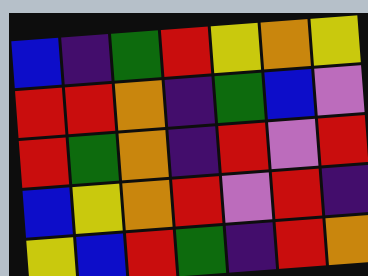[["blue", "indigo", "green", "red", "yellow", "orange", "yellow"], ["red", "red", "orange", "indigo", "green", "blue", "violet"], ["red", "green", "orange", "indigo", "red", "violet", "red"], ["blue", "yellow", "orange", "red", "violet", "red", "indigo"], ["yellow", "blue", "red", "green", "indigo", "red", "orange"]]